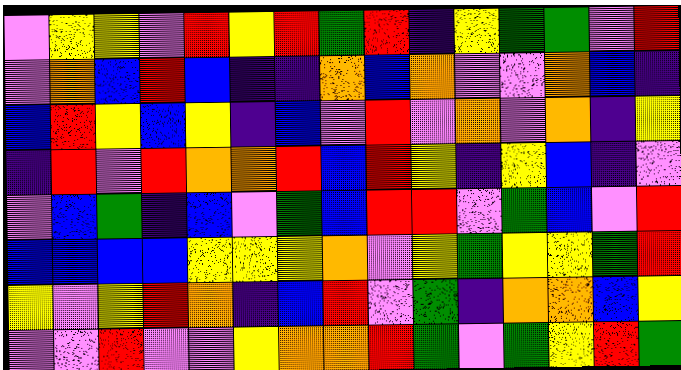[["violet", "yellow", "yellow", "violet", "red", "yellow", "red", "green", "red", "indigo", "yellow", "green", "green", "violet", "red"], ["violet", "orange", "blue", "red", "blue", "indigo", "indigo", "orange", "blue", "orange", "violet", "violet", "orange", "blue", "indigo"], ["blue", "red", "yellow", "blue", "yellow", "indigo", "blue", "violet", "red", "violet", "orange", "violet", "orange", "indigo", "yellow"], ["indigo", "red", "violet", "red", "orange", "orange", "red", "blue", "red", "yellow", "indigo", "yellow", "blue", "indigo", "violet"], ["violet", "blue", "green", "indigo", "blue", "violet", "green", "blue", "red", "red", "violet", "green", "blue", "violet", "red"], ["blue", "blue", "blue", "blue", "yellow", "yellow", "yellow", "orange", "violet", "yellow", "green", "yellow", "yellow", "green", "red"], ["yellow", "violet", "yellow", "red", "orange", "indigo", "blue", "red", "violet", "green", "indigo", "orange", "orange", "blue", "yellow"], ["violet", "violet", "red", "violet", "violet", "yellow", "orange", "orange", "red", "green", "violet", "green", "yellow", "red", "green"]]